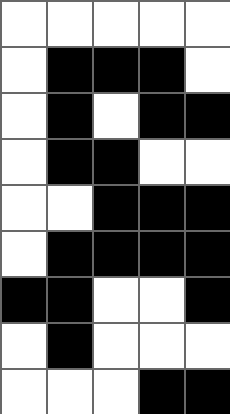[["white", "white", "white", "white", "white"], ["white", "black", "black", "black", "white"], ["white", "black", "white", "black", "black"], ["white", "black", "black", "white", "white"], ["white", "white", "black", "black", "black"], ["white", "black", "black", "black", "black"], ["black", "black", "white", "white", "black"], ["white", "black", "white", "white", "white"], ["white", "white", "white", "black", "black"]]